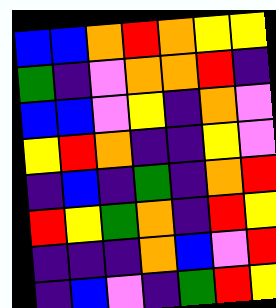[["blue", "blue", "orange", "red", "orange", "yellow", "yellow"], ["green", "indigo", "violet", "orange", "orange", "red", "indigo"], ["blue", "blue", "violet", "yellow", "indigo", "orange", "violet"], ["yellow", "red", "orange", "indigo", "indigo", "yellow", "violet"], ["indigo", "blue", "indigo", "green", "indigo", "orange", "red"], ["red", "yellow", "green", "orange", "indigo", "red", "yellow"], ["indigo", "indigo", "indigo", "orange", "blue", "violet", "red"], ["indigo", "blue", "violet", "indigo", "green", "red", "yellow"]]